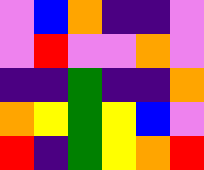[["violet", "blue", "orange", "indigo", "indigo", "violet"], ["violet", "red", "violet", "violet", "orange", "violet"], ["indigo", "indigo", "green", "indigo", "indigo", "orange"], ["orange", "yellow", "green", "yellow", "blue", "violet"], ["red", "indigo", "green", "yellow", "orange", "red"]]